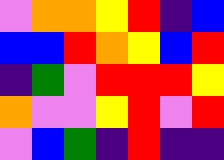[["violet", "orange", "orange", "yellow", "red", "indigo", "blue"], ["blue", "blue", "red", "orange", "yellow", "blue", "red"], ["indigo", "green", "violet", "red", "red", "red", "yellow"], ["orange", "violet", "violet", "yellow", "red", "violet", "red"], ["violet", "blue", "green", "indigo", "red", "indigo", "indigo"]]